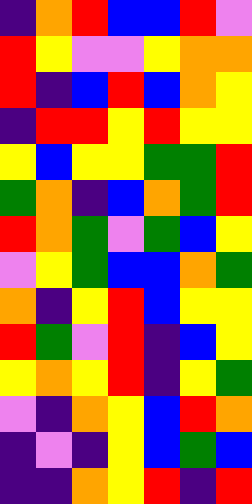[["indigo", "orange", "red", "blue", "blue", "red", "violet"], ["red", "yellow", "violet", "violet", "yellow", "orange", "orange"], ["red", "indigo", "blue", "red", "blue", "orange", "yellow"], ["indigo", "red", "red", "yellow", "red", "yellow", "yellow"], ["yellow", "blue", "yellow", "yellow", "green", "green", "red"], ["green", "orange", "indigo", "blue", "orange", "green", "red"], ["red", "orange", "green", "violet", "green", "blue", "yellow"], ["violet", "yellow", "green", "blue", "blue", "orange", "green"], ["orange", "indigo", "yellow", "red", "blue", "yellow", "yellow"], ["red", "green", "violet", "red", "indigo", "blue", "yellow"], ["yellow", "orange", "yellow", "red", "indigo", "yellow", "green"], ["violet", "indigo", "orange", "yellow", "blue", "red", "orange"], ["indigo", "violet", "indigo", "yellow", "blue", "green", "blue"], ["indigo", "indigo", "orange", "yellow", "red", "indigo", "red"]]